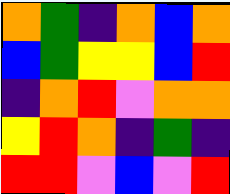[["orange", "green", "indigo", "orange", "blue", "orange"], ["blue", "green", "yellow", "yellow", "blue", "red"], ["indigo", "orange", "red", "violet", "orange", "orange"], ["yellow", "red", "orange", "indigo", "green", "indigo"], ["red", "red", "violet", "blue", "violet", "red"]]